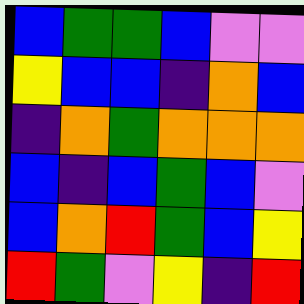[["blue", "green", "green", "blue", "violet", "violet"], ["yellow", "blue", "blue", "indigo", "orange", "blue"], ["indigo", "orange", "green", "orange", "orange", "orange"], ["blue", "indigo", "blue", "green", "blue", "violet"], ["blue", "orange", "red", "green", "blue", "yellow"], ["red", "green", "violet", "yellow", "indigo", "red"]]